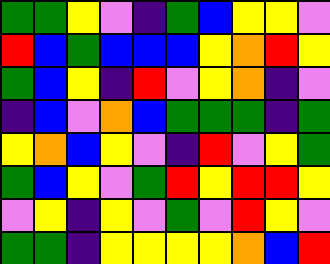[["green", "green", "yellow", "violet", "indigo", "green", "blue", "yellow", "yellow", "violet"], ["red", "blue", "green", "blue", "blue", "blue", "yellow", "orange", "red", "yellow"], ["green", "blue", "yellow", "indigo", "red", "violet", "yellow", "orange", "indigo", "violet"], ["indigo", "blue", "violet", "orange", "blue", "green", "green", "green", "indigo", "green"], ["yellow", "orange", "blue", "yellow", "violet", "indigo", "red", "violet", "yellow", "green"], ["green", "blue", "yellow", "violet", "green", "red", "yellow", "red", "red", "yellow"], ["violet", "yellow", "indigo", "yellow", "violet", "green", "violet", "red", "yellow", "violet"], ["green", "green", "indigo", "yellow", "yellow", "yellow", "yellow", "orange", "blue", "red"]]